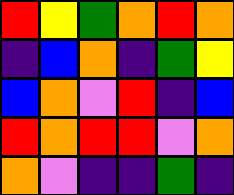[["red", "yellow", "green", "orange", "red", "orange"], ["indigo", "blue", "orange", "indigo", "green", "yellow"], ["blue", "orange", "violet", "red", "indigo", "blue"], ["red", "orange", "red", "red", "violet", "orange"], ["orange", "violet", "indigo", "indigo", "green", "indigo"]]